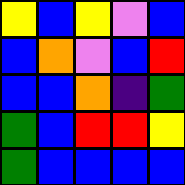[["yellow", "blue", "yellow", "violet", "blue"], ["blue", "orange", "violet", "blue", "red"], ["blue", "blue", "orange", "indigo", "green"], ["green", "blue", "red", "red", "yellow"], ["green", "blue", "blue", "blue", "blue"]]